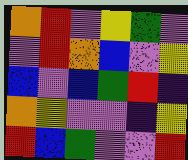[["orange", "red", "violet", "yellow", "green", "violet"], ["violet", "red", "orange", "blue", "violet", "yellow"], ["blue", "violet", "blue", "green", "red", "indigo"], ["orange", "yellow", "violet", "violet", "indigo", "yellow"], ["red", "blue", "green", "violet", "violet", "red"]]